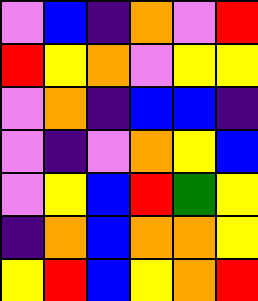[["violet", "blue", "indigo", "orange", "violet", "red"], ["red", "yellow", "orange", "violet", "yellow", "yellow"], ["violet", "orange", "indigo", "blue", "blue", "indigo"], ["violet", "indigo", "violet", "orange", "yellow", "blue"], ["violet", "yellow", "blue", "red", "green", "yellow"], ["indigo", "orange", "blue", "orange", "orange", "yellow"], ["yellow", "red", "blue", "yellow", "orange", "red"]]